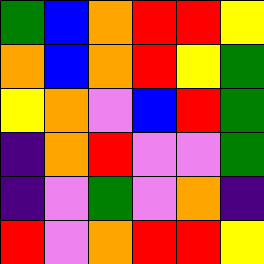[["green", "blue", "orange", "red", "red", "yellow"], ["orange", "blue", "orange", "red", "yellow", "green"], ["yellow", "orange", "violet", "blue", "red", "green"], ["indigo", "orange", "red", "violet", "violet", "green"], ["indigo", "violet", "green", "violet", "orange", "indigo"], ["red", "violet", "orange", "red", "red", "yellow"]]